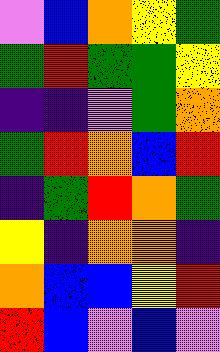[["violet", "blue", "orange", "yellow", "green"], ["green", "red", "green", "green", "yellow"], ["indigo", "indigo", "violet", "green", "orange"], ["green", "red", "orange", "blue", "red"], ["indigo", "green", "red", "orange", "green"], ["yellow", "indigo", "orange", "orange", "indigo"], ["orange", "blue", "blue", "yellow", "red"], ["red", "blue", "violet", "blue", "violet"]]